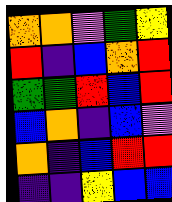[["orange", "orange", "violet", "green", "yellow"], ["red", "indigo", "blue", "orange", "red"], ["green", "green", "red", "blue", "red"], ["blue", "orange", "indigo", "blue", "violet"], ["orange", "indigo", "blue", "red", "red"], ["indigo", "indigo", "yellow", "blue", "blue"]]